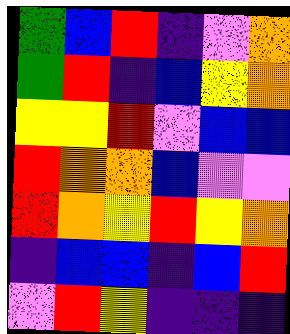[["green", "blue", "red", "indigo", "violet", "orange"], ["green", "red", "indigo", "blue", "yellow", "orange"], ["yellow", "yellow", "red", "violet", "blue", "blue"], ["red", "orange", "orange", "blue", "violet", "violet"], ["red", "orange", "yellow", "red", "yellow", "orange"], ["indigo", "blue", "blue", "indigo", "blue", "red"], ["violet", "red", "yellow", "indigo", "indigo", "indigo"]]